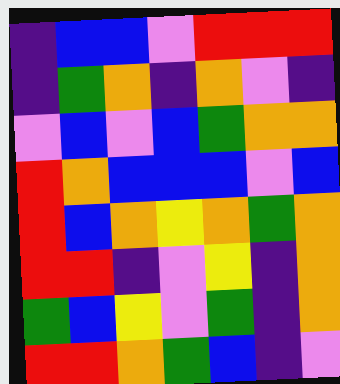[["indigo", "blue", "blue", "violet", "red", "red", "red"], ["indigo", "green", "orange", "indigo", "orange", "violet", "indigo"], ["violet", "blue", "violet", "blue", "green", "orange", "orange"], ["red", "orange", "blue", "blue", "blue", "violet", "blue"], ["red", "blue", "orange", "yellow", "orange", "green", "orange"], ["red", "red", "indigo", "violet", "yellow", "indigo", "orange"], ["green", "blue", "yellow", "violet", "green", "indigo", "orange"], ["red", "red", "orange", "green", "blue", "indigo", "violet"]]